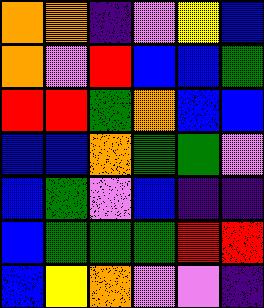[["orange", "orange", "indigo", "violet", "yellow", "blue"], ["orange", "violet", "red", "blue", "blue", "green"], ["red", "red", "green", "orange", "blue", "blue"], ["blue", "blue", "orange", "green", "green", "violet"], ["blue", "green", "violet", "blue", "indigo", "indigo"], ["blue", "green", "green", "green", "red", "red"], ["blue", "yellow", "orange", "violet", "violet", "indigo"]]